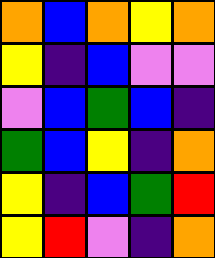[["orange", "blue", "orange", "yellow", "orange"], ["yellow", "indigo", "blue", "violet", "violet"], ["violet", "blue", "green", "blue", "indigo"], ["green", "blue", "yellow", "indigo", "orange"], ["yellow", "indigo", "blue", "green", "red"], ["yellow", "red", "violet", "indigo", "orange"]]